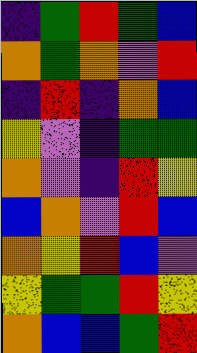[["indigo", "green", "red", "green", "blue"], ["orange", "green", "orange", "violet", "red"], ["indigo", "red", "indigo", "orange", "blue"], ["yellow", "violet", "indigo", "green", "green"], ["orange", "violet", "indigo", "red", "yellow"], ["blue", "orange", "violet", "red", "blue"], ["orange", "yellow", "red", "blue", "violet"], ["yellow", "green", "green", "red", "yellow"], ["orange", "blue", "blue", "green", "red"]]